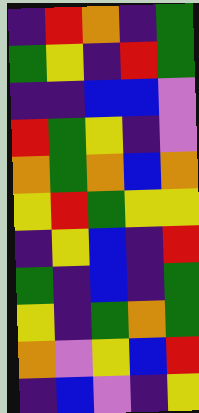[["indigo", "red", "orange", "indigo", "green"], ["green", "yellow", "indigo", "red", "green"], ["indigo", "indigo", "blue", "blue", "violet"], ["red", "green", "yellow", "indigo", "violet"], ["orange", "green", "orange", "blue", "orange"], ["yellow", "red", "green", "yellow", "yellow"], ["indigo", "yellow", "blue", "indigo", "red"], ["green", "indigo", "blue", "indigo", "green"], ["yellow", "indigo", "green", "orange", "green"], ["orange", "violet", "yellow", "blue", "red"], ["indigo", "blue", "violet", "indigo", "yellow"]]